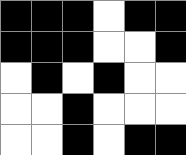[["black", "black", "black", "white", "black", "black"], ["black", "black", "black", "white", "white", "black"], ["white", "black", "white", "black", "white", "white"], ["white", "white", "black", "white", "white", "white"], ["white", "white", "black", "white", "black", "black"]]